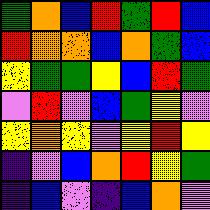[["green", "orange", "blue", "red", "green", "red", "blue"], ["red", "orange", "orange", "blue", "orange", "green", "blue"], ["yellow", "green", "green", "yellow", "blue", "red", "green"], ["violet", "red", "violet", "blue", "green", "yellow", "violet"], ["yellow", "orange", "yellow", "violet", "yellow", "red", "yellow"], ["indigo", "violet", "blue", "orange", "red", "yellow", "green"], ["indigo", "blue", "violet", "indigo", "blue", "orange", "violet"]]